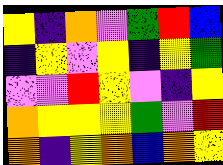[["yellow", "indigo", "orange", "violet", "green", "red", "blue"], ["indigo", "yellow", "violet", "yellow", "indigo", "yellow", "green"], ["violet", "violet", "red", "yellow", "violet", "indigo", "yellow"], ["orange", "yellow", "yellow", "yellow", "green", "violet", "red"], ["orange", "indigo", "yellow", "orange", "blue", "orange", "yellow"]]